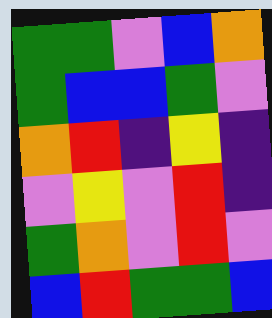[["green", "green", "violet", "blue", "orange"], ["green", "blue", "blue", "green", "violet"], ["orange", "red", "indigo", "yellow", "indigo"], ["violet", "yellow", "violet", "red", "indigo"], ["green", "orange", "violet", "red", "violet"], ["blue", "red", "green", "green", "blue"]]